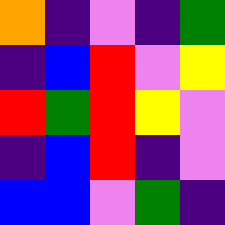[["orange", "indigo", "violet", "indigo", "green"], ["indigo", "blue", "red", "violet", "yellow"], ["red", "green", "red", "yellow", "violet"], ["indigo", "blue", "red", "indigo", "violet"], ["blue", "blue", "violet", "green", "indigo"]]